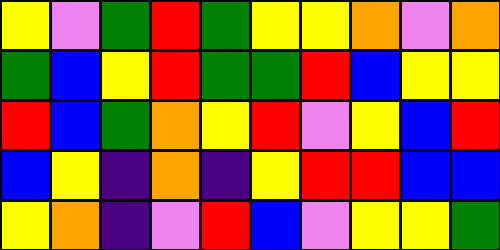[["yellow", "violet", "green", "red", "green", "yellow", "yellow", "orange", "violet", "orange"], ["green", "blue", "yellow", "red", "green", "green", "red", "blue", "yellow", "yellow"], ["red", "blue", "green", "orange", "yellow", "red", "violet", "yellow", "blue", "red"], ["blue", "yellow", "indigo", "orange", "indigo", "yellow", "red", "red", "blue", "blue"], ["yellow", "orange", "indigo", "violet", "red", "blue", "violet", "yellow", "yellow", "green"]]